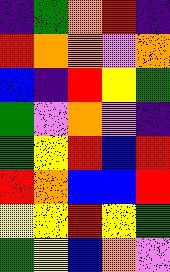[["indigo", "green", "orange", "red", "indigo"], ["red", "orange", "orange", "violet", "orange"], ["blue", "indigo", "red", "yellow", "green"], ["green", "violet", "orange", "violet", "indigo"], ["green", "yellow", "red", "blue", "red"], ["red", "orange", "blue", "blue", "red"], ["yellow", "yellow", "red", "yellow", "green"], ["green", "yellow", "blue", "orange", "violet"]]